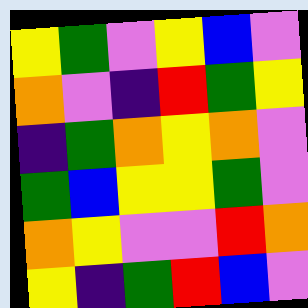[["yellow", "green", "violet", "yellow", "blue", "violet"], ["orange", "violet", "indigo", "red", "green", "yellow"], ["indigo", "green", "orange", "yellow", "orange", "violet"], ["green", "blue", "yellow", "yellow", "green", "violet"], ["orange", "yellow", "violet", "violet", "red", "orange"], ["yellow", "indigo", "green", "red", "blue", "violet"]]